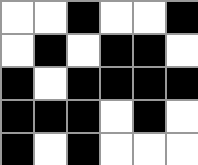[["white", "white", "black", "white", "white", "black"], ["white", "black", "white", "black", "black", "white"], ["black", "white", "black", "black", "black", "black"], ["black", "black", "black", "white", "black", "white"], ["black", "white", "black", "white", "white", "white"]]